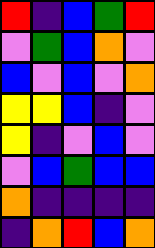[["red", "indigo", "blue", "green", "red"], ["violet", "green", "blue", "orange", "violet"], ["blue", "violet", "blue", "violet", "orange"], ["yellow", "yellow", "blue", "indigo", "violet"], ["yellow", "indigo", "violet", "blue", "violet"], ["violet", "blue", "green", "blue", "blue"], ["orange", "indigo", "indigo", "indigo", "indigo"], ["indigo", "orange", "red", "blue", "orange"]]